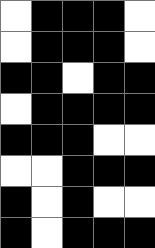[["white", "black", "black", "black", "white"], ["white", "black", "black", "black", "white"], ["black", "black", "white", "black", "black"], ["white", "black", "black", "black", "black"], ["black", "black", "black", "white", "white"], ["white", "white", "black", "black", "black"], ["black", "white", "black", "white", "white"], ["black", "white", "black", "black", "black"]]